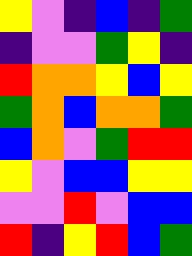[["yellow", "violet", "indigo", "blue", "indigo", "green"], ["indigo", "violet", "violet", "green", "yellow", "indigo"], ["red", "orange", "orange", "yellow", "blue", "yellow"], ["green", "orange", "blue", "orange", "orange", "green"], ["blue", "orange", "violet", "green", "red", "red"], ["yellow", "violet", "blue", "blue", "yellow", "yellow"], ["violet", "violet", "red", "violet", "blue", "blue"], ["red", "indigo", "yellow", "red", "blue", "green"]]